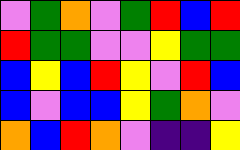[["violet", "green", "orange", "violet", "green", "red", "blue", "red"], ["red", "green", "green", "violet", "violet", "yellow", "green", "green"], ["blue", "yellow", "blue", "red", "yellow", "violet", "red", "blue"], ["blue", "violet", "blue", "blue", "yellow", "green", "orange", "violet"], ["orange", "blue", "red", "orange", "violet", "indigo", "indigo", "yellow"]]